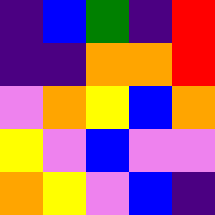[["indigo", "blue", "green", "indigo", "red"], ["indigo", "indigo", "orange", "orange", "red"], ["violet", "orange", "yellow", "blue", "orange"], ["yellow", "violet", "blue", "violet", "violet"], ["orange", "yellow", "violet", "blue", "indigo"]]